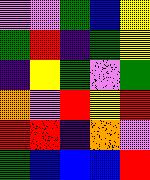[["violet", "violet", "green", "blue", "yellow"], ["green", "red", "indigo", "green", "yellow"], ["indigo", "yellow", "green", "violet", "green"], ["orange", "violet", "red", "yellow", "red"], ["red", "red", "indigo", "orange", "violet"], ["green", "blue", "blue", "blue", "red"]]